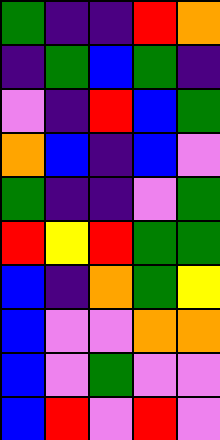[["green", "indigo", "indigo", "red", "orange"], ["indigo", "green", "blue", "green", "indigo"], ["violet", "indigo", "red", "blue", "green"], ["orange", "blue", "indigo", "blue", "violet"], ["green", "indigo", "indigo", "violet", "green"], ["red", "yellow", "red", "green", "green"], ["blue", "indigo", "orange", "green", "yellow"], ["blue", "violet", "violet", "orange", "orange"], ["blue", "violet", "green", "violet", "violet"], ["blue", "red", "violet", "red", "violet"]]